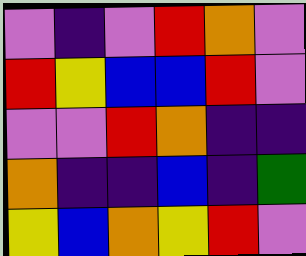[["violet", "indigo", "violet", "red", "orange", "violet"], ["red", "yellow", "blue", "blue", "red", "violet"], ["violet", "violet", "red", "orange", "indigo", "indigo"], ["orange", "indigo", "indigo", "blue", "indigo", "green"], ["yellow", "blue", "orange", "yellow", "red", "violet"]]